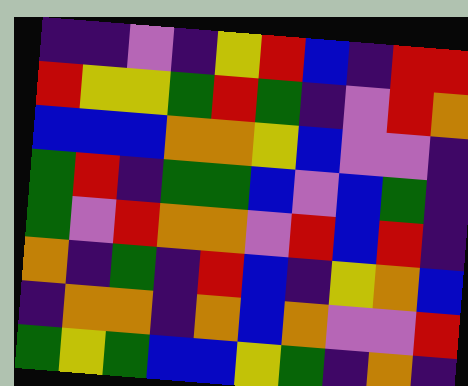[["indigo", "indigo", "violet", "indigo", "yellow", "red", "blue", "indigo", "red", "red"], ["red", "yellow", "yellow", "green", "red", "green", "indigo", "violet", "red", "orange"], ["blue", "blue", "blue", "orange", "orange", "yellow", "blue", "violet", "violet", "indigo"], ["green", "red", "indigo", "green", "green", "blue", "violet", "blue", "green", "indigo"], ["green", "violet", "red", "orange", "orange", "violet", "red", "blue", "red", "indigo"], ["orange", "indigo", "green", "indigo", "red", "blue", "indigo", "yellow", "orange", "blue"], ["indigo", "orange", "orange", "indigo", "orange", "blue", "orange", "violet", "violet", "red"], ["green", "yellow", "green", "blue", "blue", "yellow", "green", "indigo", "orange", "indigo"]]